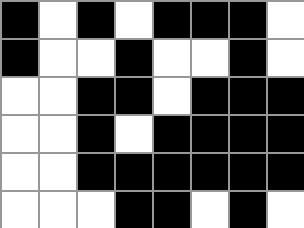[["black", "white", "black", "white", "black", "black", "black", "white"], ["black", "white", "white", "black", "white", "white", "black", "white"], ["white", "white", "black", "black", "white", "black", "black", "black"], ["white", "white", "black", "white", "black", "black", "black", "black"], ["white", "white", "black", "black", "black", "black", "black", "black"], ["white", "white", "white", "black", "black", "white", "black", "white"]]